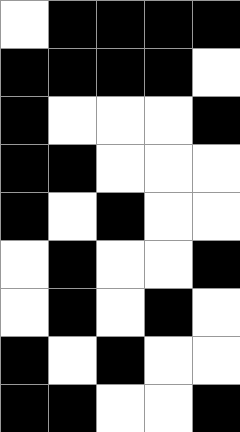[["white", "black", "black", "black", "black"], ["black", "black", "black", "black", "white"], ["black", "white", "white", "white", "black"], ["black", "black", "white", "white", "white"], ["black", "white", "black", "white", "white"], ["white", "black", "white", "white", "black"], ["white", "black", "white", "black", "white"], ["black", "white", "black", "white", "white"], ["black", "black", "white", "white", "black"]]